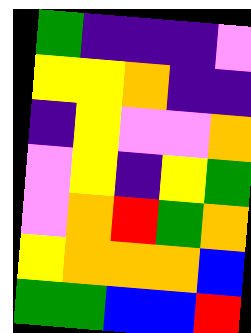[["green", "indigo", "indigo", "indigo", "violet"], ["yellow", "yellow", "orange", "indigo", "indigo"], ["indigo", "yellow", "violet", "violet", "orange"], ["violet", "yellow", "indigo", "yellow", "green"], ["violet", "orange", "red", "green", "orange"], ["yellow", "orange", "orange", "orange", "blue"], ["green", "green", "blue", "blue", "red"]]